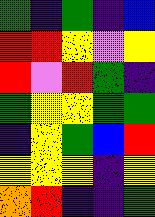[["green", "indigo", "green", "indigo", "blue"], ["red", "red", "yellow", "violet", "yellow"], ["red", "violet", "red", "green", "indigo"], ["green", "yellow", "yellow", "green", "green"], ["indigo", "yellow", "green", "blue", "red"], ["yellow", "yellow", "yellow", "indigo", "yellow"], ["orange", "red", "indigo", "indigo", "green"]]